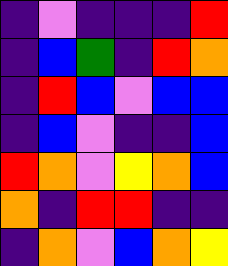[["indigo", "violet", "indigo", "indigo", "indigo", "red"], ["indigo", "blue", "green", "indigo", "red", "orange"], ["indigo", "red", "blue", "violet", "blue", "blue"], ["indigo", "blue", "violet", "indigo", "indigo", "blue"], ["red", "orange", "violet", "yellow", "orange", "blue"], ["orange", "indigo", "red", "red", "indigo", "indigo"], ["indigo", "orange", "violet", "blue", "orange", "yellow"]]